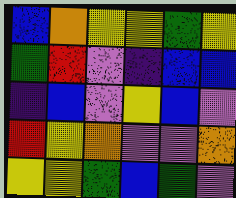[["blue", "orange", "yellow", "yellow", "green", "yellow"], ["green", "red", "violet", "indigo", "blue", "blue"], ["indigo", "blue", "violet", "yellow", "blue", "violet"], ["red", "yellow", "orange", "violet", "violet", "orange"], ["yellow", "yellow", "green", "blue", "green", "violet"]]